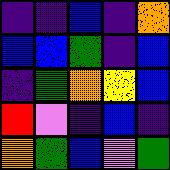[["indigo", "indigo", "blue", "indigo", "orange"], ["blue", "blue", "green", "indigo", "blue"], ["indigo", "green", "orange", "yellow", "blue"], ["red", "violet", "indigo", "blue", "indigo"], ["orange", "green", "blue", "violet", "green"]]